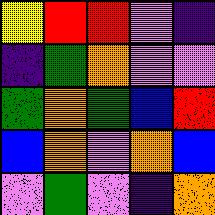[["yellow", "red", "red", "violet", "indigo"], ["indigo", "green", "orange", "violet", "violet"], ["green", "orange", "green", "blue", "red"], ["blue", "orange", "violet", "orange", "blue"], ["violet", "green", "violet", "indigo", "orange"]]